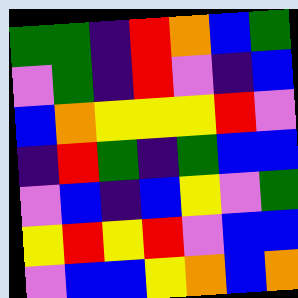[["green", "green", "indigo", "red", "orange", "blue", "green"], ["violet", "green", "indigo", "red", "violet", "indigo", "blue"], ["blue", "orange", "yellow", "yellow", "yellow", "red", "violet"], ["indigo", "red", "green", "indigo", "green", "blue", "blue"], ["violet", "blue", "indigo", "blue", "yellow", "violet", "green"], ["yellow", "red", "yellow", "red", "violet", "blue", "blue"], ["violet", "blue", "blue", "yellow", "orange", "blue", "orange"]]